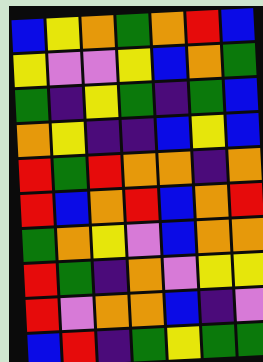[["blue", "yellow", "orange", "green", "orange", "red", "blue"], ["yellow", "violet", "violet", "yellow", "blue", "orange", "green"], ["green", "indigo", "yellow", "green", "indigo", "green", "blue"], ["orange", "yellow", "indigo", "indigo", "blue", "yellow", "blue"], ["red", "green", "red", "orange", "orange", "indigo", "orange"], ["red", "blue", "orange", "red", "blue", "orange", "red"], ["green", "orange", "yellow", "violet", "blue", "orange", "orange"], ["red", "green", "indigo", "orange", "violet", "yellow", "yellow"], ["red", "violet", "orange", "orange", "blue", "indigo", "violet"], ["blue", "red", "indigo", "green", "yellow", "green", "green"]]